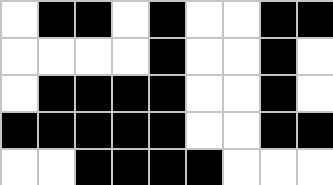[["white", "black", "black", "white", "black", "white", "white", "black", "black"], ["white", "white", "white", "white", "black", "white", "white", "black", "white"], ["white", "black", "black", "black", "black", "white", "white", "black", "white"], ["black", "black", "black", "black", "black", "white", "white", "black", "black"], ["white", "white", "black", "black", "black", "black", "white", "white", "white"]]